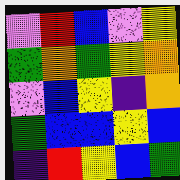[["violet", "red", "blue", "violet", "yellow"], ["green", "orange", "green", "yellow", "orange"], ["violet", "blue", "yellow", "indigo", "orange"], ["green", "blue", "blue", "yellow", "blue"], ["indigo", "red", "yellow", "blue", "green"]]